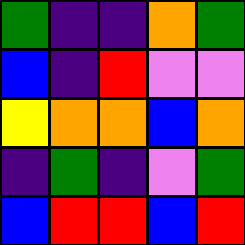[["green", "indigo", "indigo", "orange", "green"], ["blue", "indigo", "red", "violet", "violet"], ["yellow", "orange", "orange", "blue", "orange"], ["indigo", "green", "indigo", "violet", "green"], ["blue", "red", "red", "blue", "red"]]